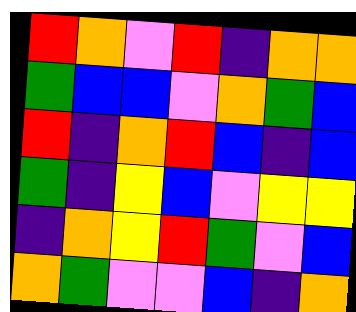[["red", "orange", "violet", "red", "indigo", "orange", "orange"], ["green", "blue", "blue", "violet", "orange", "green", "blue"], ["red", "indigo", "orange", "red", "blue", "indigo", "blue"], ["green", "indigo", "yellow", "blue", "violet", "yellow", "yellow"], ["indigo", "orange", "yellow", "red", "green", "violet", "blue"], ["orange", "green", "violet", "violet", "blue", "indigo", "orange"]]